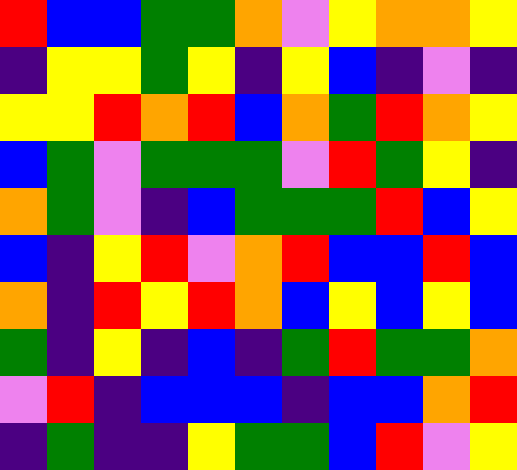[["red", "blue", "blue", "green", "green", "orange", "violet", "yellow", "orange", "orange", "yellow"], ["indigo", "yellow", "yellow", "green", "yellow", "indigo", "yellow", "blue", "indigo", "violet", "indigo"], ["yellow", "yellow", "red", "orange", "red", "blue", "orange", "green", "red", "orange", "yellow"], ["blue", "green", "violet", "green", "green", "green", "violet", "red", "green", "yellow", "indigo"], ["orange", "green", "violet", "indigo", "blue", "green", "green", "green", "red", "blue", "yellow"], ["blue", "indigo", "yellow", "red", "violet", "orange", "red", "blue", "blue", "red", "blue"], ["orange", "indigo", "red", "yellow", "red", "orange", "blue", "yellow", "blue", "yellow", "blue"], ["green", "indigo", "yellow", "indigo", "blue", "indigo", "green", "red", "green", "green", "orange"], ["violet", "red", "indigo", "blue", "blue", "blue", "indigo", "blue", "blue", "orange", "red"], ["indigo", "green", "indigo", "indigo", "yellow", "green", "green", "blue", "red", "violet", "yellow"]]